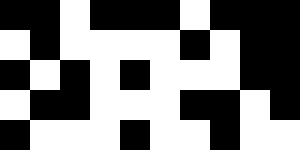[["black", "black", "white", "black", "black", "black", "white", "black", "black", "black"], ["white", "black", "white", "white", "white", "white", "black", "white", "black", "black"], ["black", "white", "black", "white", "black", "white", "white", "white", "black", "black"], ["white", "black", "black", "white", "white", "white", "black", "black", "white", "black"], ["black", "white", "white", "white", "black", "white", "white", "black", "white", "white"]]